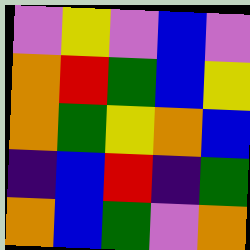[["violet", "yellow", "violet", "blue", "violet"], ["orange", "red", "green", "blue", "yellow"], ["orange", "green", "yellow", "orange", "blue"], ["indigo", "blue", "red", "indigo", "green"], ["orange", "blue", "green", "violet", "orange"]]